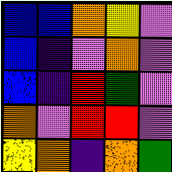[["blue", "blue", "orange", "yellow", "violet"], ["blue", "indigo", "violet", "orange", "violet"], ["blue", "indigo", "red", "green", "violet"], ["orange", "violet", "red", "red", "violet"], ["yellow", "orange", "indigo", "orange", "green"]]